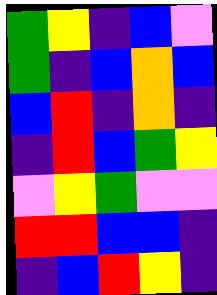[["green", "yellow", "indigo", "blue", "violet"], ["green", "indigo", "blue", "orange", "blue"], ["blue", "red", "indigo", "orange", "indigo"], ["indigo", "red", "blue", "green", "yellow"], ["violet", "yellow", "green", "violet", "violet"], ["red", "red", "blue", "blue", "indigo"], ["indigo", "blue", "red", "yellow", "indigo"]]